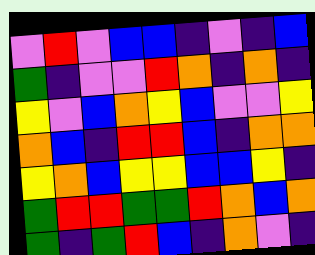[["violet", "red", "violet", "blue", "blue", "indigo", "violet", "indigo", "blue"], ["green", "indigo", "violet", "violet", "red", "orange", "indigo", "orange", "indigo"], ["yellow", "violet", "blue", "orange", "yellow", "blue", "violet", "violet", "yellow"], ["orange", "blue", "indigo", "red", "red", "blue", "indigo", "orange", "orange"], ["yellow", "orange", "blue", "yellow", "yellow", "blue", "blue", "yellow", "indigo"], ["green", "red", "red", "green", "green", "red", "orange", "blue", "orange"], ["green", "indigo", "green", "red", "blue", "indigo", "orange", "violet", "indigo"]]